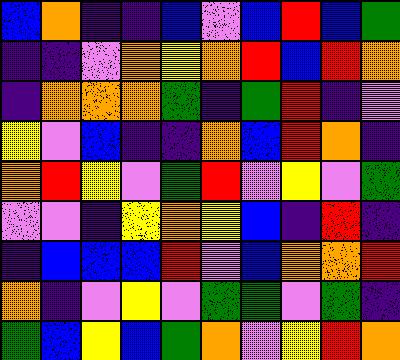[["blue", "orange", "indigo", "indigo", "blue", "violet", "blue", "red", "blue", "green"], ["indigo", "indigo", "violet", "orange", "yellow", "orange", "red", "blue", "red", "orange"], ["indigo", "orange", "orange", "orange", "green", "indigo", "green", "red", "indigo", "violet"], ["yellow", "violet", "blue", "indigo", "indigo", "orange", "blue", "red", "orange", "indigo"], ["orange", "red", "yellow", "violet", "green", "red", "violet", "yellow", "violet", "green"], ["violet", "violet", "indigo", "yellow", "orange", "yellow", "blue", "indigo", "red", "indigo"], ["indigo", "blue", "blue", "blue", "red", "violet", "blue", "orange", "orange", "red"], ["orange", "indigo", "violet", "yellow", "violet", "green", "green", "violet", "green", "indigo"], ["green", "blue", "yellow", "blue", "green", "orange", "violet", "yellow", "red", "orange"]]